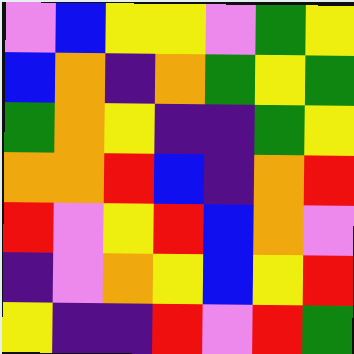[["violet", "blue", "yellow", "yellow", "violet", "green", "yellow"], ["blue", "orange", "indigo", "orange", "green", "yellow", "green"], ["green", "orange", "yellow", "indigo", "indigo", "green", "yellow"], ["orange", "orange", "red", "blue", "indigo", "orange", "red"], ["red", "violet", "yellow", "red", "blue", "orange", "violet"], ["indigo", "violet", "orange", "yellow", "blue", "yellow", "red"], ["yellow", "indigo", "indigo", "red", "violet", "red", "green"]]